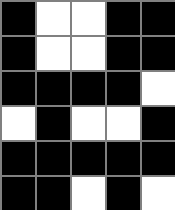[["black", "white", "white", "black", "black"], ["black", "white", "white", "black", "black"], ["black", "black", "black", "black", "white"], ["white", "black", "white", "white", "black"], ["black", "black", "black", "black", "black"], ["black", "black", "white", "black", "white"]]